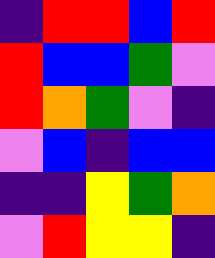[["indigo", "red", "red", "blue", "red"], ["red", "blue", "blue", "green", "violet"], ["red", "orange", "green", "violet", "indigo"], ["violet", "blue", "indigo", "blue", "blue"], ["indigo", "indigo", "yellow", "green", "orange"], ["violet", "red", "yellow", "yellow", "indigo"]]